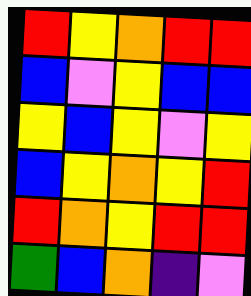[["red", "yellow", "orange", "red", "red"], ["blue", "violet", "yellow", "blue", "blue"], ["yellow", "blue", "yellow", "violet", "yellow"], ["blue", "yellow", "orange", "yellow", "red"], ["red", "orange", "yellow", "red", "red"], ["green", "blue", "orange", "indigo", "violet"]]